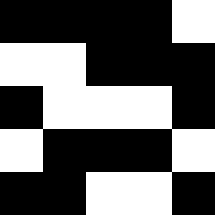[["black", "black", "black", "black", "white"], ["white", "white", "black", "black", "black"], ["black", "white", "white", "white", "black"], ["white", "black", "black", "black", "white"], ["black", "black", "white", "white", "black"]]